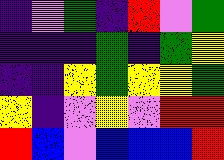[["indigo", "violet", "green", "indigo", "red", "violet", "green"], ["indigo", "indigo", "indigo", "green", "indigo", "green", "yellow"], ["indigo", "indigo", "yellow", "green", "yellow", "yellow", "green"], ["yellow", "indigo", "violet", "yellow", "violet", "red", "red"], ["red", "blue", "violet", "blue", "blue", "blue", "red"]]